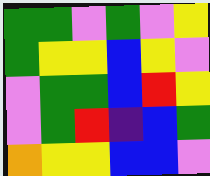[["green", "green", "violet", "green", "violet", "yellow"], ["green", "yellow", "yellow", "blue", "yellow", "violet"], ["violet", "green", "green", "blue", "red", "yellow"], ["violet", "green", "red", "indigo", "blue", "green"], ["orange", "yellow", "yellow", "blue", "blue", "violet"]]